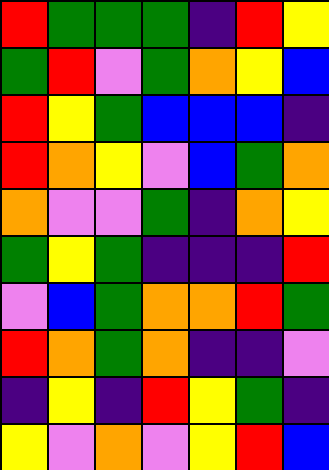[["red", "green", "green", "green", "indigo", "red", "yellow"], ["green", "red", "violet", "green", "orange", "yellow", "blue"], ["red", "yellow", "green", "blue", "blue", "blue", "indigo"], ["red", "orange", "yellow", "violet", "blue", "green", "orange"], ["orange", "violet", "violet", "green", "indigo", "orange", "yellow"], ["green", "yellow", "green", "indigo", "indigo", "indigo", "red"], ["violet", "blue", "green", "orange", "orange", "red", "green"], ["red", "orange", "green", "orange", "indigo", "indigo", "violet"], ["indigo", "yellow", "indigo", "red", "yellow", "green", "indigo"], ["yellow", "violet", "orange", "violet", "yellow", "red", "blue"]]